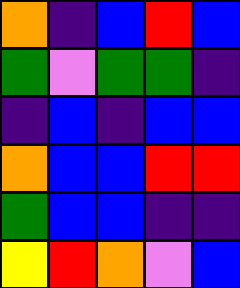[["orange", "indigo", "blue", "red", "blue"], ["green", "violet", "green", "green", "indigo"], ["indigo", "blue", "indigo", "blue", "blue"], ["orange", "blue", "blue", "red", "red"], ["green", "blue", "blue", "indigo", "indigo"], ["yellow", "red", "orange", "violet", "blue"]]